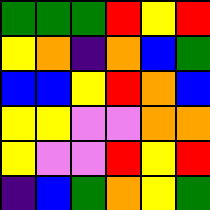[["green", "green", "green", "red", "yellow", "red"], ["yellow", "orange", "indigo", "orange", "blue", "green"], ["blue", "blue", "yellow", "red", "orange", "blue"], ["yellow", "yellow", "violet", "violet", "orange", "orange"], ["yellow", "violet", "violet", "red", "yellow", "red"], ["indigo", "blue", "green", "orange", "yellow", "green"]]